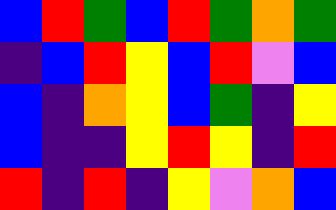[["blue", "red", "green", "blue", "red", "green", "orange", "green"], ["indigo", "blue", "red", "yellow", "blue", "red", "violet", "blue"], ["blue", "indigo", "orange", "yellow", "blue", "green", "indigo", "yellow"], ["blue", "indigo", "indigo", "yellow", "red", "yellow", "indigo", "red"], ["red", "indigo", "red", "indigo", "yellow", "violet", "orange", "blue"]]